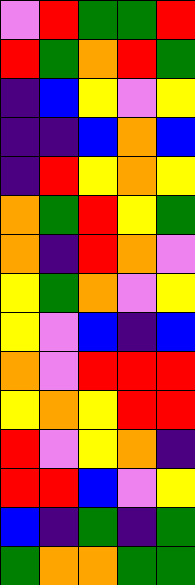[["violet", "red", "green", "green", "red"], ["red", "green", "orange", "red", "green"], ["indigo", "blue", "yellow", "violet", "yellow"], ["indigo", "indigo", "blue", "orange", "blue"], ["indigo", "red", "yellow", "orange", "yellow"], ["orange", "green", "red", "yellow", "green"], ["orange", "indigo", "red", "orange", "violet"], ["yellow", "green", "orange", "violet", "yellow"], ["yellow", "violet", "blue", "indigo", "blue"], ["orange", "violet", "red", "red", "red"], ["yellow", "orange", "yellow", "red", "red"], ["red", "violet", "yellow", "orange", "indigo"], ["red", "red", "blue", "violet", "yellow"], ["blue", "indigo", "green", "indigo", "green"], ["green", "orange", "orange", "green", "green"]]